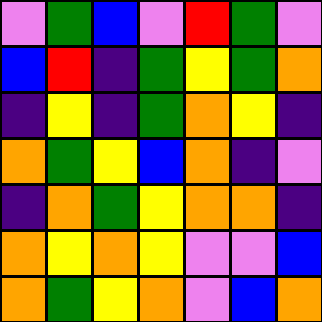[["violet", "green", "blue", "violet", "red", "green", "violet"], ["blue", "red", "indigo", "green", "yellow", "green", "orange"], ["indigo", "yellow", "indigo", "green", "orange", "yellow", "indigo"], ["orange", "green", "yellow", "blue", "orange", "indigo", "violet"], ["indigo", "orange", "green", "yellow", "orange", "orange", "indigo"], ["orange", "yellow", "orange", "yellow", "violet", "violet", "blue"], ["orange", "green", "yellow", "orange", "violet", "blue", "orange"]]